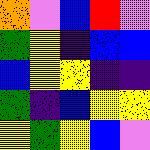[["orange", "violet", "blue", "red", "violet"], ["green", "yellow", "indigo", "blue", "blue"], ["blue", "yellow", "yellow", "indigo", "indigo"], ["green", "indigo", "blue", "yellow", "yellow"], ["yellow", "green", "yellow", "blue", "violet"]]